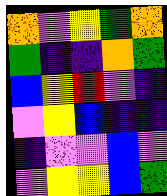[["orange", "violet", "yellow", "green", "orange"], ["green", "indigo", "indigo", "orange", "green"], ["blue", "yellow", "red", "violet", "indigo"], ["violet", "yellow", "blue", "indigo", "indigo"], ["indigo", "violet", "violet", "blue", "violet"], ["violet", "yellow", "yellow", "blue", "green"]]